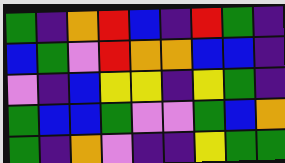[["green", "indigo", "orange", "red", "blue", "indigo", "red", "green", "indigo"], ["blue", "green", "violet", "red", "orange", "orange", "blue", "blue", "indigo"], ["violet", "indigo", "blue", "yellow", "yellow", "indigo", "yellow", "green", "indigo"], ["green", "blue", "blue", "green", "violet", "violet", "green", "blue", "orange"], ["green", "indigo", "orange", "violet", "indigo", "indigo", "yellow", "green", "green"]]